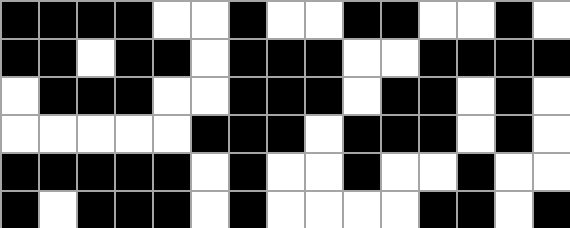[["black", "black", "black", "black", "white", "white", "black", "white", "white", "black", "black", "white", "white", "black", "white"], ["black", "black", "white", "black", "black", "white", "black", "black", "black", "white", "white", "black", "black", "black", "black"], ["white", "black", "black", "black", "white", "white", "black", "black", "black", "white", "black", "black", "white", "black", "white"], ["white", "white", "white", "white", "white", "black", "black", "black", "white", "black", "black", "black", "white", "black", "white"], ["black", "black", "black", "black", "black", "white", "black", "white", "white", "black", "white", "white", "black", "white", "white"], ["black", "white", "black", "black", "black", "white", "black", "white", "white", "white", "white", "black", "black", "white", "black"]]